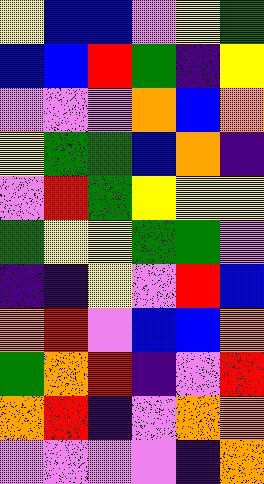[["yellow", "blue", "blue", "violet", "yellow", "green"], ["blue", "blue", "red", "green", "indigo", "yellow"], ["violet", "violet", "violet", "orange", "blue", "orange"], ["yellow", "green", "green", "blue", "orange", "indigo"], ["violet", "red", "green", "yellow", "yellow", "yellow"], ["green", "yellow", "yellow", "green", "green", "violet"], ["indigo", "indigo", "yellow", "violet", "red", "blue"], ["orange", "red", "violet", "blue", "blue", "orange"], ["green", "orange", "red", "indigo", "violet", "red"], ["orange", "red", "indigo", "violet", "orange", "orange"], ["violet", "violet", "violet", "violet", "indigo", "orange"]]